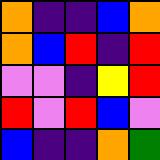[["orange", "indigo", "indigo", "blue", "orange"], ["orange", "blue", "red", "indigo", "red"], ["violet", "violet", "indigo", "yellow", "red"], ["red", "violet", "red", "blue", "violet"], ["blue", "indigo", "indigo", "orange", "green"]]